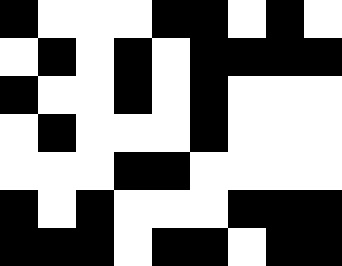[["black", "white", "white", "white", "black", "black", "white", "black", "white"], ["white", "black", "white", "black", "white", "black", "black", "black", "black"], ["black", "white", "white", "black", "white", "black", "white", "white", "white"], ["white", "black", "white", "white", "white", "black", "white", "white", "white"], ["white", "white", "white", "black", "black", "white", "white", "white", "white"], ["black", "white", "black", "white", "white", "white", "black", "black", "black"], ["black", "black", "black", "white", "black", "black", "white", "black", "black"]]